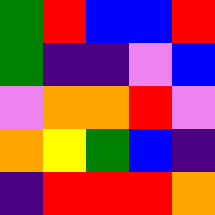[["green", "red", "blue", "blue", "red"], ["green", "indigo", "indigo", "violet", "blue"], ["violet", "orange", "orange", "red", "violet"], ["orange", "yellow", "green", "blue", "indigo"], ["indigo", "red", "red", "red", "orange"]]